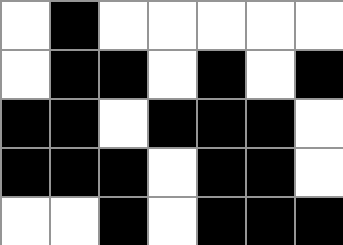[["white", "black", "white", "white", "white", "white", "white"], ["white", "black", "black", "white", "black", "white", "black"], ["black", "black", "white", "black", "black", "black", "white"], ["black", "black", "black", "white", "black", "black", "white"], ["white", "white", "black", "white", "black", "black", "black"]]